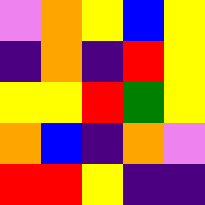[["violet", "orange", "yellow", "blue", "yellow"], ["indigo", "orange", "indigo", "red", "yellow"], ["yellow", "yellow", "red", "green", "yellow"], ["orange", "blue", "indigo", "orange", "violet"], ["red", "red", "yellow", "indigo", "indigo"]]